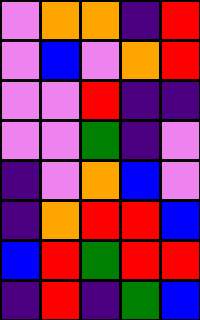[["violet", "orange", "orange", "indigo", "red"], ["violet", "blue", "violet", "orange", "red"], ["violet", "violet", "red", "indigo", "indigo"], ["violet", "violet", "green", "indigo", "violet"], ["indigo", "violet", "orange", "blue", "violet"], ["indigo", "orange", "red", "red", "blue"], ["blue", "red", "green", "red", "red"], ["indigo", "red", "indigo", "green", "blue"]]